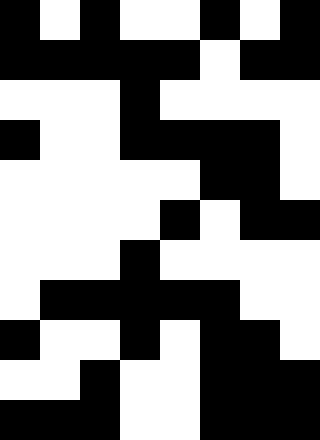[["black", "white", "black", "white", "white", "black", "white", "black"], ["black", "black", "black", "black", "black", "white", "black", "black"], ["white", "white", "white", "black", "white", "white", "white", "white"], ["black", "white", "white", "black", "black", "black", "black", "white"], ["white", "white", "white", "white", "white", "black", "black", "white"], ["white", "white", "white", "white", "black", "white", "black", "black"], ["white", "white", "white", "black", "white", "white", "white", "white"], ["white", "black", "black", "black", "black", "black", "white", "white"], ["black", "white", "white", "black", "white", "black", "black", "white"], ["white", "white", "black", "white", "white", "black", "black", "black"], ["black", "black", "black", "white", "white", "black", "black", "black"]]